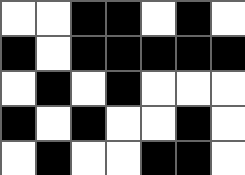[["white", "white", "black", "black", "white", "black", "white"], ["black", "white", "black", "black", "black", "black", "black"], ["white", "black", "white", "black", "white", "white", "white"], ["black", "white", "black", "white", "white", "black", "white"], ["white", "black", "white", "white", "black", "black", "white"]]